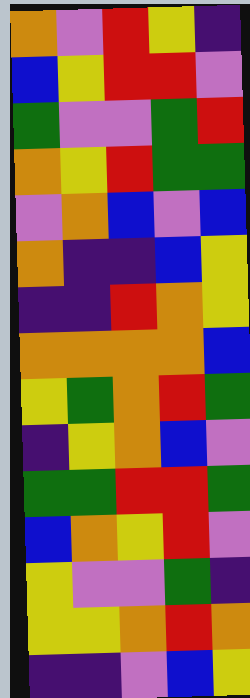[["orange", "violet", "red", "yellow", "indigo"], ["blue", "yellow", "red", "red", "violet"], ["green", "violet", "violet", "green", "red"], ["orange", "yellow", "red", "green", "green"], ["violet", "orange", "blue", "violet", "blue"], ["orange", "indigo", "indigo", "blue", "yellow"], ["indigo", "indigo", "red", "orange", "yellow"], ["orange", "orange", "orange", "orange", "blue"], ["yellow", "green", "orange", "red", "green"], ["indigo", "yellow", "orange", "blue", "violet"], ["green", "green", "red", "red", "green"], ["blue", "orange", "yellow", "red", "violet"], ["yellow", "violet", "violet", "green", "indigo"], ["yellow", "yellow", "orange", "red", "orange"], ["indigo", "indigo", "violet", "blue", "yellow"]]